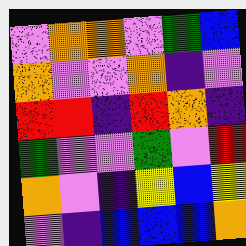[["violet", "orange", "orange", "violet", "green", "blue"], ["orange", "violet", "violet", "orange", "indigo", "violet"], ["red", "red", "indigo", "red", "orange", "indigo"], ["green", "violet", "violet", "green", "violet", "red"], ["orange", "violet", "indigo", "yellow", "blue", "yellow"], ["violet", "indigo", "blue", "blue", "blue", "orange"]]